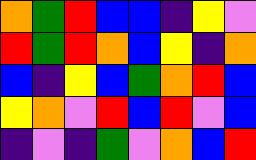[["orange", "green", "red", "blue", "blue", "indigo", "yellow", "violet"], ["red", "green", "red", "orange", "blue", "yellow", "indigo", "orange"], ["blue", "indigo", "yellow", "blue", "green", "orange", "red", "blue"], ["yellow", "orange", "violet", "red", "blue", "red", "violet", "blue"], ["indigo", "violet", "indigo", "green", "violet", "orange", "blue", "red"]]